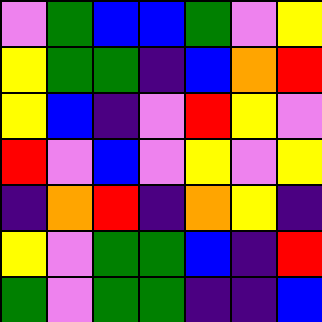[["violet", "green", "blue", "blue", "green", "violet", "yellow"], ["yellow", "green", "green", "indigo", "blue", "orange", "red"], ["yellow", "blue", "indigo", "violet", "red", "yellow", "violet"], ["red", "violet", "blue", "violet", "yellow", "violet", "yellow"], ["indigo", "orange", "red", "indigo", "orange", "yellow", "indigo"], ["yellow", "violet", "green", "green", "blue", "indigo", "red"], ["green", "violet", "green", "green", "indigo", "indigo", "blue"]]